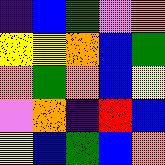[["indigo", "blue", "green", "violet", "orange"], ["yellow", "yellow", "orange", "blue", "green"], ["orange", "green", "orange", "blue", "yellow"], ["violet", "orange", "indigo", "red", "blue"], ["yellow", "blue", "green", "blue", "orange"]]